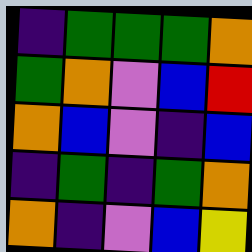[["indigo", "green", "green", "green", "orange"], ["green", "orange", "violet", "blue", "red"], ["orange", "blue", "violet", "indigo", "blue"], ["indigo", "green", "indigo", "green", "orange"], ["orange", "indigo", "violet", "blue", "yellow"]]